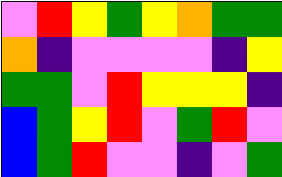[["violet", "red", "yellow", "green", "yellow", "orange", "green", "green"], ["orange", "indigo", "violet", "violet", "violet", "violet", "indigo", "yellow"], ["green", "green", "violet", "red", "yellow", "yellow", "yellow", "indigo"], ["blue", "green", "yellow", "red", "violet", "green", "red", "violet"], ["blue", "green", "red", "violet", "violet", "indigo", "violet", "green"]]